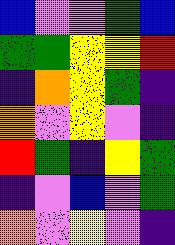[["blue", "violet", "violet", "green", "blue"], ["green", "green", "yellow", "yellow", "red"], ["indigo", "orange", "yellow", "green", "indigo"], ["orange", "violet", "yellow", "violet", "indigo"], ["red", "green", "indigo", "yellow", "green"], ["indigo", "violet", "blue", "violet", "green"], ["orange", "violet", "yellow", "violet", "indigo"]]